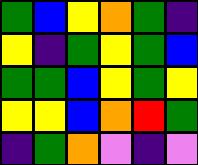[["green", "blue", "yellow", "orange", "green", "indigo"], ["yellow", "indigo", "green", "yellow", "green", "blue"], ["green", "green", "blue", "yellow", "green", "yellow"], ["yellow", "yellow", "blue", "orange", "red", "green"], ["indigo", "green", "orange", "violet", "indigo", "violet"]]